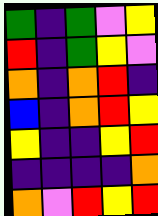[["green", "indigo", "green", "violet", "yellow"], ["red", "indigo", "green", "yellow", "violet"], ["orange", "indigo", "orange", "red", "indigo"], ["blue", "indigo", "orange", "red", "yellow"], ["yellow", "indigo", "indigo", "yellow", "red"], ["indigo", "indigo", "indigo", "indigo", "orange"], ["orange", "violet", "red", "yellow", "red"]]